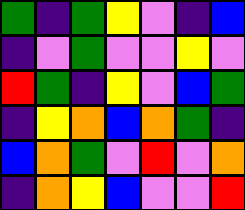[["green", "indigo", "green", "yellow", "violet", "indigo", "blue"], ["indigo", "violet", "green", "violet", "violet", "yellow", "violet"], ["red", "green", "indigo", "yellow", "violet", "blue", "green"], ["indigo", "yellow", "orange", "blue", "orange", "green", "indigo"], ["blue", "orange", "green", "violet", "red", "violet", "orange"], ["indigo", "orange", "yellow", "blue", "violet", "violet", "red"]]